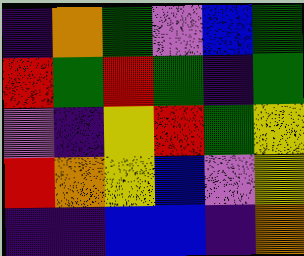[["indigo", "orange", "green", "violet", "blue", "green"], ["red", "green", "red", "green", "indigo", "green"], ["violet", "indigo", "yellow", "red", "green", "yellow"], ["red", "orange", "yellow", "blue", "violet", "yellow"], ["indigo", "indigo", "blue", "blue", "indigo", "orange"]]